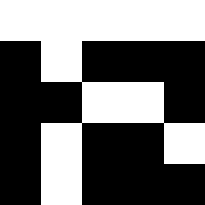[["white", "white", "white", "white", "white"], ["black", "white", "black", "black", "black"], ["black", "black", "white", "white", "black"], ["black", "white", "black", "black", "white"], ["black", "white", "black", "black", "black"]]